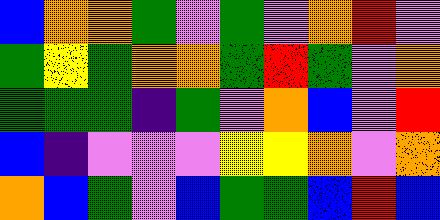[["blue", "orange", "orange", "green", "violet", "green", "violet", "orange", "red", "violet"], ["green", "yellow", "green", "orange", "orange", "green", "red", "green", "violet", "orange"], ["green", "green", "green", "indigo", "green", "violet", "orange", "blue", "violet", "red"], ["blue", "indigo", "violet", "violet", "violet", "yellow", "yellow", "orange", "violet", "orange"], ["orange", "blue", "green", "violet", "blue", "green", "green", "blue", "red", "blue"]]